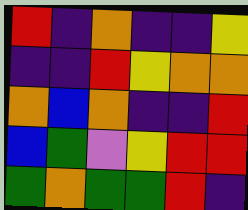[["red", "indigo", "orange", "indigo", "indigo", "yellow"], ["indigo", "indigo", "red", "yellow", "orange", "orange"], ["orange", "blue", "orange", "indigo", "indigo", "red"], ["blue", "green", "violet", "yellow", "red", "red"], ["green", "orange", "green", "green", "red", "indigo"]]